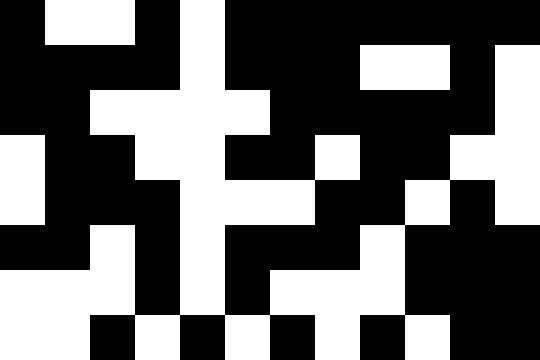[["black", "white", "white", "black", "white", "black", "black", "black", "black", "black", "black", "black"], ["black", "black", "black", "black", "white", "black", "black", "black", "white", "white", "black", "white"], ["black", "black", "white", "white", "white", "white", "black", "black", "black", "black", "black", "white"], ["white", "black", "black", "white", "white", "black", "black", "white", "black", "black", "white", "white"], ["white", "black", "black", "black", "white", "white", "white", "black", "black", "white", "black", "white"], ["black", "black", "white", "black", "white", "black", "black", "black", "white", "black", "black", "black"], ["white", "white", "white", "black", "white", "black", "white", "white", "white", "black", "black", "black"], ["white", "white", "black", "white", "black", "white", "black", "white", "black", "white", "black", "black"]]